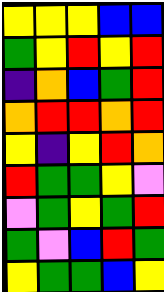[["yellow", "yellow", "yellow", "blue", "blue"], ["green", "yellow", "red", "yellow", "red"], ["indigo", "orange", "blue", "green", "red"], ["orange", "red", "red", "orange", "red"], ["yellow", "indigo", "yellow", "red", "orange"], ["red", "green", "green", "yellow", "violet"], ["violet", "green", "yellow", "green", "red"], ["green", "violet", "blue", "red", "green"], ["yellow", "green", "green", "blue", "yellow"]]